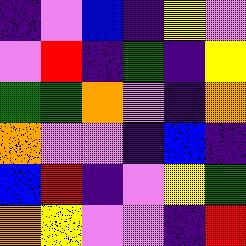[["indigo", "violet", "blue", "indigo", "yellow", "violet"], ["violet", "red", "indigo", "green", "indigo", "yellow"], ["green", "green", "orange", "violet", "indigo", "orange"], ["orange", "violet", "violet", "indigo", "blue", "indigo"], ["blue", "red", "indigo", "violet", "yellow", "green"], ["orange", "yellow", "violet", "violet", "indigo", "red"]]